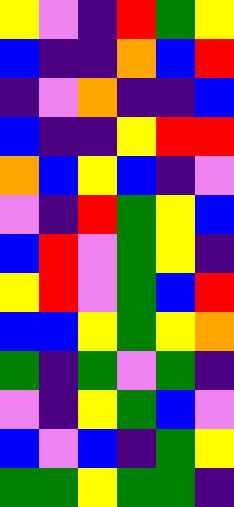[["yellow", "violet", "indigo", "red", "green", "yellow"], ["blue", "indigo", "indigo", "orange", "blue", "red"], ["indigo", "violet", "orange", "indigo", "indigo", "blue"], ["blue", "indigo", "indigo", "yellow", "red", "red"], ["orange", "blue", "yellow", "blue", "indigo", "violet"], ["violet", "indigo", "red", "green", "yellow", "blue"], ["blue", "red", "violet", "green", "yellow", "indigo"], ["yellow", "red", "violet", "green", "blue", "red"], ["blue", "blue", "yellow", "green", "yellow", "orange"], ["green", "indigo", "green", "violet", "green", "indigo"], ["violet", "indigo", "yellow", "green", "blue", "violet"], ["blue", "violet", "blue", "indigo", "green", "yellow"], ["green", "green", "yellow", "green", "green", "indigo"]]